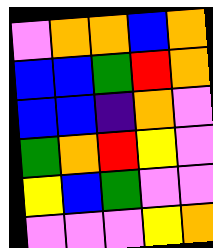[["violet", "orange", "orange", "blue", "orange"], ["blue", "blue", "green", "red", "orange"], ["blue", "blue", "indigo", "orange", "violet"], ["green", "orange", "red", "yellow", "violet"], ["yellow", "blue", "green", "violet", "violet"], ["violet", "violet", "violet", "yellow", "orange"]]